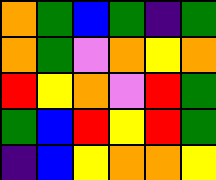[["orange", "green", "blue", "green", "indigo", "green"], ["orange", "green", "violet", "orange", "yellow", "orange"], ["red", "yellow", "orange", "violet", "red", "green"], ["green", "blue", "red", "yellow", "red", "green"], ["indigo", "blue", "yellow", "orange", "orange", "yellow"]]